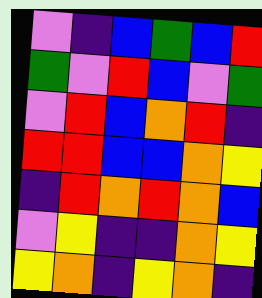[["violet", "indigo", "blue", "green", "blue", "red"], ["green", "violet", "red", "blue", "violet", "green"], ["violet", "red", "blue", "orange", "red", "indigo"], ["red", "red", "blue", "blue", "orange", "yellow"], ["indigo", "red", "orange", "red", "orange", "blue"], ["violet", "yellow", "indigo", "indigo", "orange", "yellow"], ["yellow", "orange", "indigo", "yellow", "orange", "indigo"]]